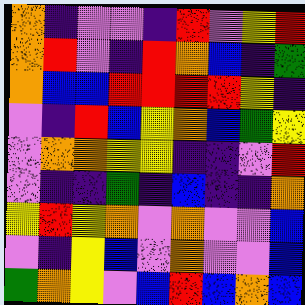[["orange", "indigo", "violet", "violet", "indigo", "red", "violet", "yellow", "red"], ["orange", "red", "violet", "indigo", "red", "orange", "blue", "indigo", "green"], ["orange", "blue", "blue", "red", "red", "red", "red", "yellow", "indigo"], ["violet", "indigo", "red", "blue", "yellow", "orange", "blue", "green", "yellow"], ["violet", "orange", "orange", "yellow", "yellow", "indigo", "indigo", "violet", "red"], ["violet", "indigo", "indigo", "green", "indigo", "blue", "indigo", "indigo", "orange"], ["yellow", "red", "yellow", "orange", "violet", "orange", "violet", "violet", "blue"], ["violet", "indigo", "yellow", "blue", "violet", "orange", "violet", "violet", "blue"], ["green", "orange", "yellow", "violet", "blue", "red", "blue", "orange", "blue"]]